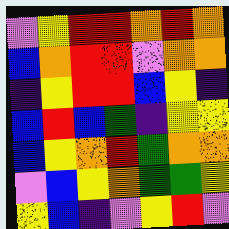[["violet", "yellow", "red", "red", "orange", "red", "orange"], ["blue", "orange", "red", "red", "violet", "orange", "orange"], ["indigo", "yellow", "red", "red", "blue", "yellow", "indigo"], ["blue", "red", "blue", "green", "indigo", "yellow", "yellow"], ["blue", "yellow", "orange", "red", "green", "orange", "orange"], ["violet", "blue", "yellow", "orange", "green", "green", "yellow"], ["yellow", "blue", "indigo", "violet", "yellow", "red", "violet"]]